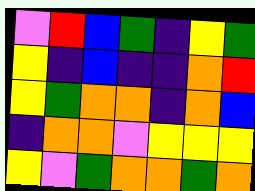[["violet", "red", "blue", "green", "indigo", "yellow", "green"], ["yellow", "indigo", "blue", "indigo", "indigo", "orange", "red"], ["yellow", "green", "orange", "orange", "indigo", "orange", "blue"], ["indigo", "orange", "orange", "violet", "yellow", "yellow", "yellow"], ["yellow", "violet", "green", "orange", "orange", "green", "orange"]]